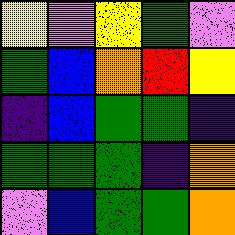[["yellow", "violet", "yellow", "green", "violet"], ["green", "blue", "orange", "red", "yellow"], ["indigo", "blue", "green", "green", "indigo"], ["green", "green", "green", "indigo", "orange"], ["violet", "blue", "green", "green", "orange"]]